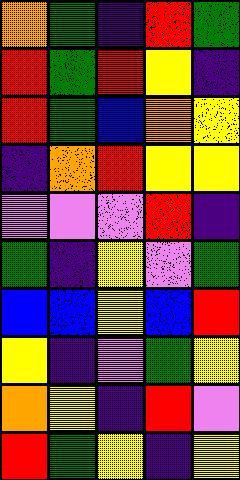[["orange", "green", "indigo", "red", "green"], ["red", "green", "red", "yellow", "indigo"], ["red", "green", "blue", "orange", "yellow"], ["indigo", "orange", "red", "yellow", "yellow"], ["violet", "violet", "violet", "red", "indigo"], ["green", "indigo", "yellow", "violet", "green"], ["blue", "blue", "yellow", "blue", "red"], ["yellow", "indigo", "violet", "green", "yellow"], ["orange", "yellow", "indigo", "red", "violet"], ["red", "green", "yellow", "indigo", "yellow"]]